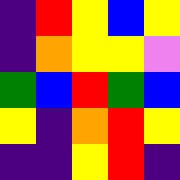[["indigo", "red", "yellow", "blue", "yellow"], ["indigo", "orange", "yellow", "yellow", "violet"], ["green", "blue", "red", "green", "blue"], ["yellow", "indigo", "orange", "red", "yellow"], ["indigo", "indigo", "yellow", "red", "indigo"]]